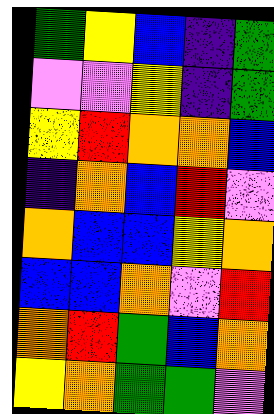[["green", "yellow", "blue", "indigo", "green"], ["violet", "violet", "yellow", "indigo", "green"], ["yellow", "red", "orange", "orange", "blue"], ["indigo", "orange", "blue", "red", "violet"], ["orange", "blue", "blue", "yellow", "orange"], ["blue", "blue", "orange", "violet", "red"], ["orange", "red", "green", "blue", "orange"], ["yellow", "orange", "green", "green", "violet"]]